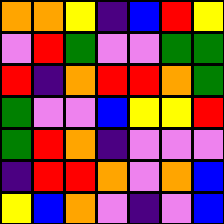[["orange", "orange", "yellow", "indigo", "blue", "red", "yellow"], ["violet", "red", "green", "violet", "violet", "green", "green"], ["red", "indigo", "orange", "red", "red", "orange", "green"], ["green", "violet", "violet", "blue", "yellow", "yellow", "red"], ["green", "red", "orange", "indigo", "violet", "violet", "violet"], ["indigo", "red", "red", "orange", "violet", "orange", "blue"], ["yellow", "blue", "orange", "violet", "indigo", "violet", "blue"]]